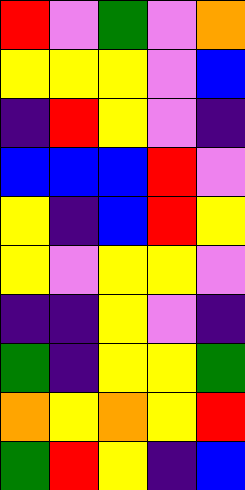[["red", "violet", "green", "violet", "orange"], ["yellow", "yellow", "yellow", "violet", "blue"], ["indigo", "red", "yellow", "violet", "indigo"], ["blue", "blue", "blue", "red", "violet"], ["yellow", "indigo", "blue", "red", "yellow"], ["yellow", "violet", "yellow", "yellow", "violet"], ["indigo", "indigo", "yellow", "violet", "indigo"], ["green", "indigo", "yellow", "yellow", "green"], ["orange", "yellow", "orange", "yellow", "red"], ["green", "red", "yellow", "indigo", "blue"]]